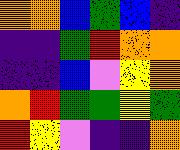[["orange", "orange", "blue", "green", "blue", "indigo"], ["indigo", "indigo", "green", "red", "orange", "orange"], ["indigo", "indigo", "blue", "violet", "yellow", "orange"], ["orange", "red", "green", "green", "yellow", "green"], ["red", "yellow", "violet", "indigo", "indigo", "orange"]]